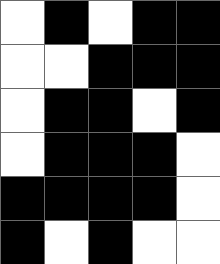[["white", "black", "white", "black", "black"], ["white", "white", "black", "black", "black"], ["white", "black", "black", "white", "black"], ["white", "black", "black", "black", "white"], ["black", "black", "black", "black", "white"], ["black", "white", "black", "white", "white"]]